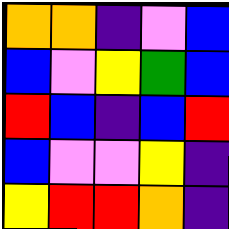[["orange", "orange", "indigo", "violet", "blue"], ["blue", "violet", "yellow", "green", "blue"], ["red", "blue", "indigo", "blue", "red"], ["blue", "violet", "violet", "yellow", "indigo"], ["yellow", "red", "red", "orange", "indigo"]]